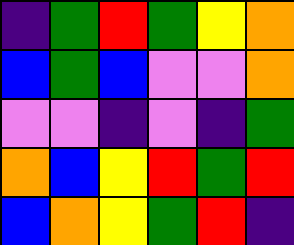[["indigo", "green", "red", "green", "yellow", "orange"], ["blue", "green", "blue", "violet", "violet", "orange"], ["violet", "violet", "indigo", "violet", "indigo", "green"], ["orange", "blue", "yellow", "red", "green", "red"], ["blue", "orange", "yellow", "green", "red", "indigo"]]